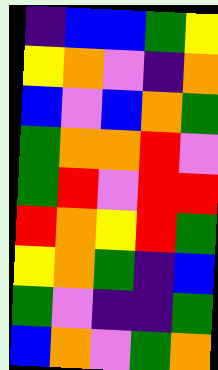[["indigo", "blue", "blue", "green", "yellow"], ["yellow", "orange", "violet", "indigo", "orange"], ["blue", "violet", "blue", "orange", "green"], ["green", "orange", "orange", "red", "violet"], ["green", "red", "violet", "red", "red"], ["red", "orange", "yellow", "red", "green"], ["yellow", "orange", "green", "indigo", "blue"], ["green", "violet", "indigo", "indigo", "green"], ["blue", "orange", "violet", "green", "orange"]]